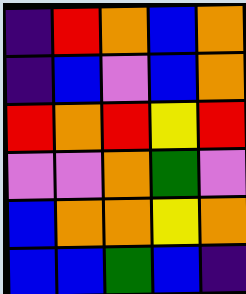[["indigo", "red", "orange", "blue", "orange"], ["indigo", "blue", "violet", "blue", "orange"], ["red", "orange", "red", "yellow", "red"], ["violet", "violet", "orange", "green", "violet"], ["blue", "orange", "orange", "yellow", "orange"], ["blue", "blue", "green", "blue", "indigo"]]